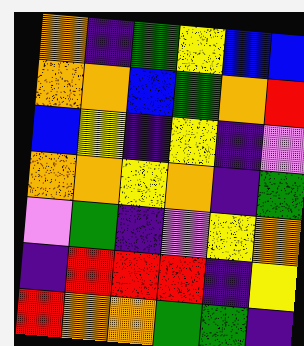[["orange", "indigo", "green", "yellow", "blue", "blue"], ["orange", "orange", "blue", "green", "orange", "red"], ["blue", "yellow", "indigo", "yellow", "indigo", "violet"], ["orange", "orange", "yellow", "orange", "indigo", "green"], ["violet", "green", "indigo", "violet", "yellow", "orange"], ["indigo", "red", "red", "red", "indigo", "yellow"], ["red", "orange", "orange", "green", "green", "indigo"]]